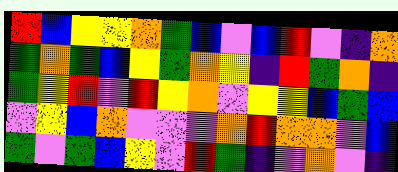[["red", "blue", "yellow", "yellow", "orange", "green", "blue", "violet", "blue", "red", "violet", "indigo", "orange"], ["green", "orange", "green", "blue", "yellow", "green", "orange", "yellow", "indigo", "red", "green", "orange", "indigo"], ["green", "yellow", "red", "violet", "red", "yellow", "orange", "violet", "yellow", "yellow", "blue", "green", "blue"], ["violet", "yellow", "blue", "orange", "violet", "violet", "violet", "orange", "red", "orange", "orange", "violet", "blue"], ["green", "violet", "green", "blue", "yellow", "violet", "red", "green", "indigo", "violet", "orange", "violet", "indigo"]]